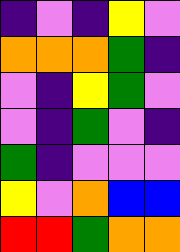[["indigo", "violet", "indigo", "yellow", "violet"], ["orange", "orange", "orange", "green", "indigo"], ["violet", "indigo", "yellow", "green", "violet"], ["violet", "indigo", "green", "violet", "indigo"], ["green", "indigo", "violet", "violet", "violet"], ["yellow", "violet", "orange", "blue", "blue"], ["red", "red", "green", "orange", "orange"]]